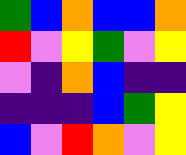[["green", "blue", "orange", "blue", "blue", "orange"], ["red", "violet", "yellow", "green", "violet", "yellow"], ["violet", "indigo", "orange", "blue", "indigo", "indigo"], ["indigo", "indigo", "indigo", "blue", "green", "yellow"], ["blue", "violet", "red", "orange", "violet", "yellow"]]